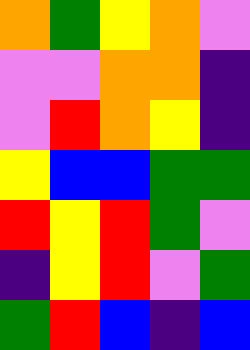[["orange", "green", "yellow", "orange", "violet"], ["violet", "violet", "orange", "orange", "indigo"], ["violet", "red", "orange", "yellow", "indigo"], ["yellow", "blue", "blue", "green", "green"], ["red", "yellow", "red", "green", "violet"], ["indigo", "yellow", "red", "violet", "green"], ["green", "red", "blue", "indigo", "blue"]]